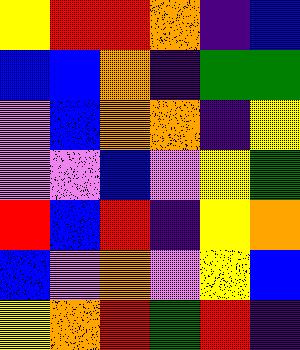[["yellow", "red", "red", "orange", "indigo", "blue"], ["blue", "blue", "orange", "indigo", "green", "green"], ["violet", "blue", "orange", "orange", "indigo", "yellow"], ["violet", "violet", "blue", "violet", "yellow", "green"], ["red", "blue", "red", "indigo", "yellow", "orange"], ["blue", "violet", "orange", "violet", "yellow", "blue"], ["yellow", "orange", "red", "green", "red", "indigo"]]